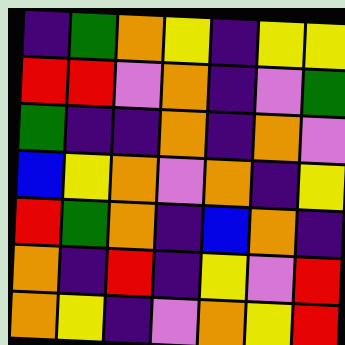[["indigo", "green", "orange", "yellow", "indigo", "yellow", "yellow"], ["red", "red", "violet", "orange", "indigo", "violet", "green"], ["green", "indigo", "indigo", "orange", "indigo", "orange", "violet"], ["blue", "yellow", "orange", "violet", "orange", "indigo", "yellow"], ["red", "green", "orange", "indigo", "blue", "orange", "indigo"], ["orange", "indigo", "red", "indigo", "yellow", "violet", "red"], ["orange", "yellow", "indigo", "violet", "orange", "yellow", "red"]]